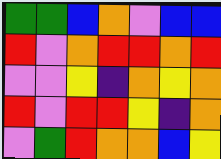[["green", "green", "blue", "orange", "violet", "blue", "blue"], ["red", "violet", "orange", "red", "red", "orange", "red"], ["violet", "violet", "yellow", "indigo", "orange", "yellow", "orange"], ["red", "violet", "red", "red", "yellow", "indigo", "orange"], ["violet", "green", "red", "orange", "orange", "blue", "yellow"]]